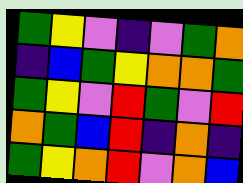[["green", "yellow", "violet", "indigo", "violet", "green", "orange"], ["indigo", "blue", "green", "yellow", "orange", "orange", "green"], ["green", "yellow", "violet", "red", "green", "violet", "red"], ["orange", "green", "blue", "red", "indigo", "orange", "indigo"], ["green", "yellow", "orange", "red", "violet", "orange", "blue"]]